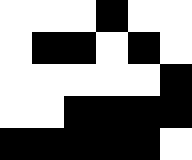[["white", "white", "white", "black", "white", "white"], ["white", "black", "black", "white", "black", "white"], ["white", "white", "white", "white", "white", "black"], ["white", "white", "black", "black", "black", "black"], ["black", "black", "black", "black", "black", "white"]]